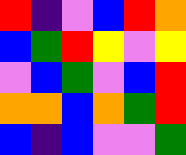[["red", "indigo", "violet", "blue", "red", "orange"], ["blue", "green", "red", "yellow", "violet", "yellow"], ["violet", "blue", "green", "violet", "blue", "red"], ["orange", "orange", "blue", "orange", "green", "red"], ["blue", "indigo", "blue", "violet", "violet", "green"]]